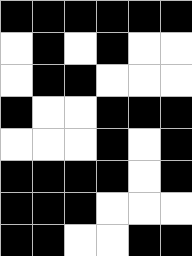[["black", "black", "black", "black", "black", "black"], ["white", "black", "white", "black", "white", "white"], ["white", "black", "black", "white", "white", "white"], ["black", "white", "white", "black", "black", "black"], ["white", "white", "white", "black", "white", "black"], ["black", "black", "black", "black", "white", "black"], ["black", "black", "black", "white", "white", "white"], ["black", "black", "white", "white", "black", "black"]]